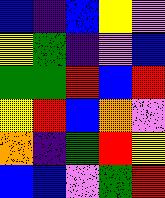[["blue", "indigo", "blue", "yellow", "violet"], ["yellow", "green", "indigo", "violet", "blue"], ["green", "green", "red", "blue", "red"], ["yellow", "red", "blue", "orange", "violet"], ["orange", "indigo", "green", "red", "yellow"], ["blue", "blue", "violet", "green", "red"]]